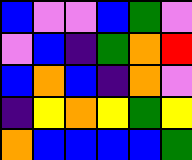[["blue", "violet", "violet", "blue", "green", "violet"], ["violet", "blue", "indigo", "green", "orange", "red"], ["blue", "orange", "blue", "indigo", "orange", "violet"], ["indigo", "yellow", "orange", "yellow", "green", "yellow"], ["orange", "blue", "blue", "blue", "blue", "green"]]